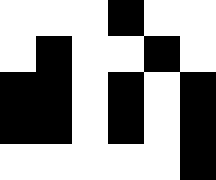[["white", "white", "white", "black", "white", "white"], ["white", "black", "white", "white", "black", "white"], ["black", "black", "white", "black", "white", "black"], ["black", "black", "white", "black", "white", "black"], ["white", "white", "white", "white", "white", "black"]]